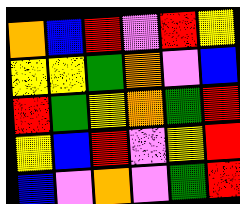[["orange", "blue", "red", "violet", "red", "yellow"], ["yellow", "yellow", "green", "orange", "violet", "blue"], ["red", "green", "yellow", "orange", "green", "red"], ["yellow", "blue", "red", "violet", "yellow", "red"], ["blue", "violet", "orange", "violet", "green", "red"]]